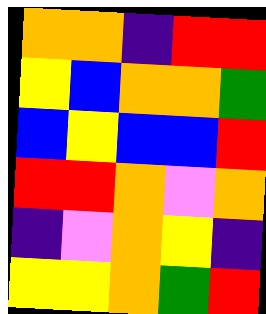[["orange", "orange", "indigo", "red", "red"], ["yellow", "blue", "orange", "orange", "green"], ["blue", "yellow", "blue", "blue", "red"], ["red", "red", "orange", "violet", "orange"], ["indigo", "violet", "orange", "yellow", "indigo"], ["yellow", "yellow", "orange", "green", "red"]]